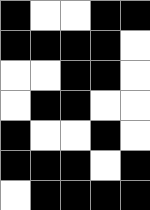[["black", "white", "white", "black", "black"], ["black", "black", "black", "black", "white"], ["white", "white", "black", "black", "white"], ["white", "black", "black", "white", "white"], ["black", "white", "white", "black", "white"], ["black", "black", "black", "white", "black"], ["white", "black", "black", "black", "black"]]